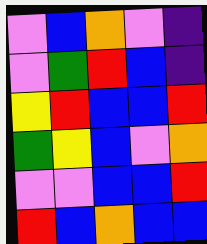[["violet", "blue", "orange", "violet", "indigo"], ["violet", "green", "red", "blue", "indigo"], ["yellow", "red", "blue", "blue", "red"], ["green", "yellow", "blue", "violet", "orange"], ["violet", "violet", "blue", "blue", "red"], ["red", "blue", "orange", "blue", "blue"]]